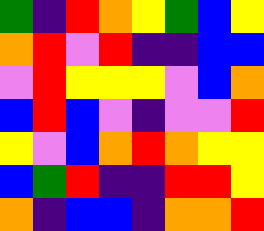[["green", "indigo", "red", "orange", "yellow", "green", "blue", "yellow"], ["orange", "red", "violet", "red", "indigo", "indigo", "blue", "blue"], ["violet", "red", "yellow", "yellow", "yellow", "violet", "blue", "orange"], ["blue", "red", "blue", "violet", "indigo", "violet", "violet", "red"], ["yellow", "violet", "blue", "orange", "red", "orange", "yellow", "yellow"], ["blue", "green", "red", "indigo", "indigo", "red", "red", "yellow"], ["orange", "indigo", "blue", "blue", "indigo", "orange", "orange", "red"]]